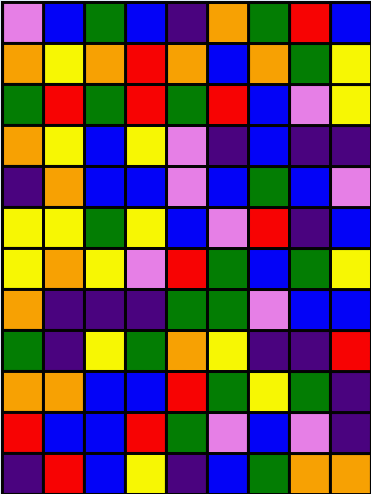[["violet", "blue", "green", "blue", "indigo", "orange", "green", "red", "blue"], ["orange", "yellow", "orange", "red", "orange", "blue", "orange", "green", "yellow"], ["green", "red", "green", "red", "green", "red", "blue", "violet", "yellow"], ["orange", "yellow", "blue", "yellow", "violet", "indigo", "blue", "indigo", "indigo"], ["indigo", "orange", "blue", "blue", "violet", "blue", "green", "blue", "violet"], ["yellow", "yellow", "green", "yellow", "blue", "violet", "red", "indigo", "blue"], ["yellow", "orange", "yellow", "violet", "red", "green", "blue", "green", "yellow"], ["orange", "indigo", "indigo", "indigo", "green", "green", "violet", "blue", "blue"], ["green", "indigo", "yellow", "green", "orange", "yellow", "indigo", "indigo", "red"], ["orange", "orange", "blue", "blue", "red", "green", "yellow", "green", "indigo"], ["red", "blue", "blue", "red", "green", "violet", "blue", "violet", "indigo"], ["indigo", "red", "blue", "yellow", "indigo", "blue", "green", "orange", "orange"]]